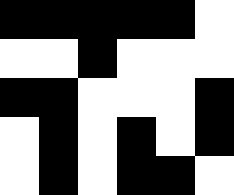[["black", "black", "black", "black", "black", "white"], ["white", "white", "black", "white", "white", "white"], ["black", "black", "white", "white", "white", "black"], ["white", "black", "white", "black", "white", "black"], ["white", "black", "white", "black", "black", "white"]]